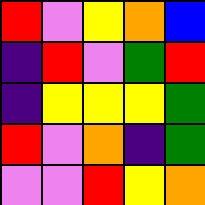[["red", "violet", "yellow", "orange", "blue"], ["indigo", "red", "violet", "green", "red"], ["indigo", "yellow", "yellow", "yellow", "green"], ["red", "violet", "orange", "indigo", "green"], ["violet", "violet", "red", "yellow", "orange"]]